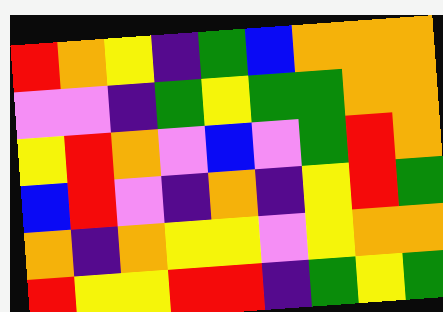[["red", "orange", "yellow", "indigo", "green", "blue", "orange", "orange", "orange"], ["violet", "violet", "indigo", "green", "yellow", "green", "green", "orange", "orange"], ["yellow", "red", "orange", "violet", "blue", "violet", "green", "red", "orange"], ["blue", "red", "violet", "indigo", "orange", "indigo", "yellow", "red", "green"], ["orange", "indigo", "orange", "yellow", "yellow", "violet", "yellow", "orange", "orange"], ["red", "yellow", "yellow", "red", "red", "indigo", "green", "yellow", "green"]]